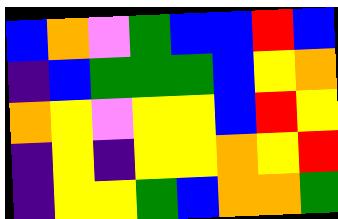[["blue", "orange", "violet", "green", "blue", "blue", "red", "blue"], ["indigo", "blue", "green", "green", "green", "blue", "yellow", "orange"], ["orange", "yellow", "violet", "yellow", "yellow", "blue", "red", "yellow"], ["indigo", "yellow", "indigo", "yellow", "yellow", "orange", "yellow", "red"], ["indigo", "yellow", "yellow", "green", "blue", "orange", "orange", "green"]]